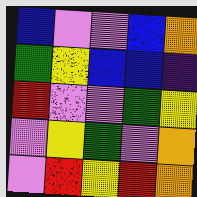[["blue", "violet", "violet", "blue", "orange"], ["green", "yellow", "blue", "blue", "indigo"], ["red", "violet", "violet", "green", "yellow"], ["violet", "yellow", "green", "violet", "orange"], ["violet", "red", "yellow", "red", "orange"]]